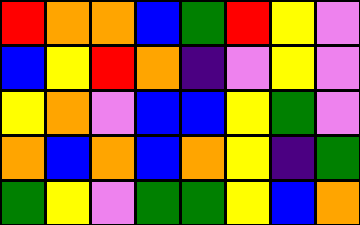[["red", "orange", "orange", "blue", "green", "red", "yellow", "violet"], ["blue", "yellow", "red", "orange", "indigo", "violet", "yellow", "violet"], ["yellow", "orange", "violet", "blue", "blue", "yellow", "green", "violet"], ["orange", "blue", "orange", "blue", "orange", "yellow", "indigo", "green"], ["green", "yellow", "violet", "green", "green", "yellow", "blue", "orange"]]